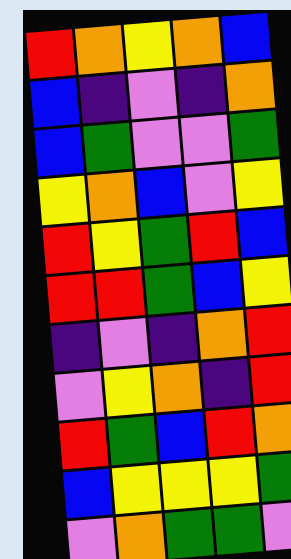[["red", "orange", "yellow", "orange", "blue"], ["blue", "indigo", "violet", "indigo", "orange"], ["blue", "green", "violet", "violet", "green"], ["yellow", "orange", "blue", "violet", "yellow"], ["red", "yellow", "green", "red", "blue"], ["red", "red", "green", "blue", "yellow"], ["indigo", "violet", "indigo", "orange", "red"], ["violet", "yellow", "orange", "indigo", "red"], ["red", "green", "blue", "red", "orange"], ["blue", "yellow", "yellow", "yellow", "green"], ["violet", "orange", "green", "green", "violet"]]